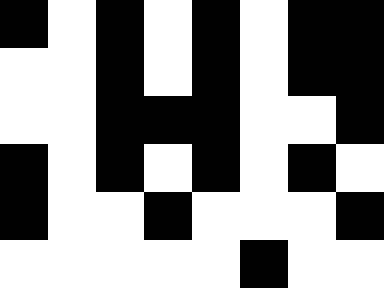[["black", "white", "black", "white", "black", "white", "black", "black"], ["white", "white", "black", "white", "black", "white", "black", "black"], ["white", "white", "black", "black", "black", "white", "white", "black"], ["black", "white", "black", "white", "black", "white", "black", "white"], ["black", "white", "white", "black", "white", "white", "white", "black"], ["white", "white", "white", "white", "white", "black", "white", "white"]]